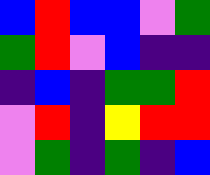[["blue", "red", "blue", "blue", "violet", "green"], ["green", "red", "violet", "blue", "indigo", "indigo"], ["indigo", "blue", "indigo", "green", "green", "red"], ["violet", "red", "indigo", "yellow", "red", "red"], ["violet", "green", "indigo", "green", "indigo", "blue"]]